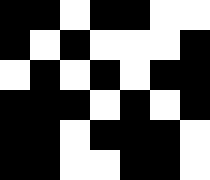[["black", "black", "white", "black", "black", "white", "white"], ["black", "white", "black", "white", "white", "white", "black"], ["white", "black", "white", "black", "white", "black", "black"], ["black", "black", "black", "white", "black", "white", "black"], ["black", "black", "white", "black", "black", "black", "white"], ["black", "black", "white", "white", "black", "black", "white"]]